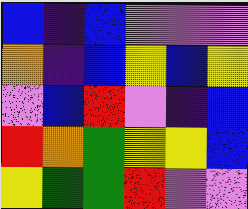[["blue", "indigo", "blue", "violet", "violet", "violet"], ["orange", "indigo", "blue", "yellow", "blue", "yellow"], ["violet", "blue", "red", "violet", "indigo", "blue"], ["red", "orange", "green", "yellow", "yellow", "blue"], ["yellow", "green", "green", "red", "violet", "violet"]]